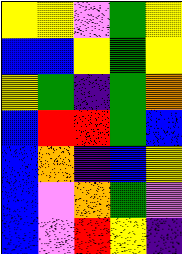[["yellow", "yellow", "violet", "green", "yellow"], ["blue", "blue", "yellow", "green", "yellow"], ["yellow", "green", "indigo", "green", "orange"], ["blue", "red", "red", "green", "blue"], ["blue", "orange", "indigo", "blue", "yellow"], ["blue", "violet", "orange", "green", "violet"], ["blue", "violet", "red", "yellow", "indigo"]]